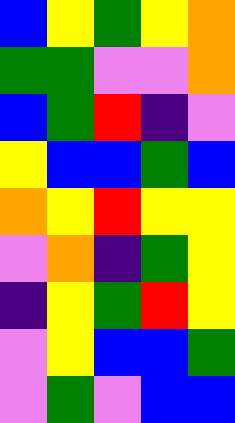[["blue", "yellow", "green", "yellow", "orange"], ["green", "green", "violet", "violet", "orange"], ["blue", "green", "red", "indigo", "violet"], ["yellow", "blue", "blue", "green", "blue"], ["orange", "yellow", "red", "yellow", "yellow"], ["violet", "orange", "indigo", "green", "yellow"], ["indigo", "yellow", "green", "red", "yellow"], ["violet", "yellow", "blue", "blue", "green"], ["violet", "green", "violet", "blue", "blue"]]